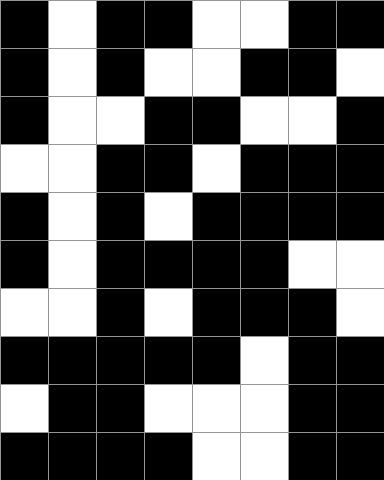[["black", "white", "black", "black", "white", "white", "black", "black"], ["black", "white", "black", "white", "white", "black", "black", "white"], ["black", "white", "white", "black", "black", "white", "white", "black"], ["white", "white", "black", "black", "white", "black", "black", "black"], ["black", "white", "black", "white", "black", "black", "black", "black"], ["black", "white", "black", "black", "black", "black", "white", "white"], ["white", "white", "black", "white", "black", "black", "black", "white"], ["black", "black", "black", "black", "black", "white", "black", "black"], ["white", "black", "black", "white", "white", "white", "black", "black"], ["black", "black", "black", "black", "white", "white", "black", "black"]]